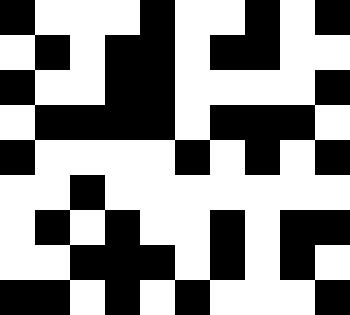[["black", "white", "white", "white", "black", "white", "white", "black", "white", "black"], ["white", "black", "white", "black", "black", "white", "black", "black", "white", "white"], ["black", "white", "white", "black", "black", "white", "white", "white", "white", "black"], ["white", "black", "black", "black", "black", "white", "black", "black", "black", "white"], ["black", "white", "white", "white", "white", "black", "white", "black", "white", "black"], ["white", "white", "black", "white", "white", "white", "white", "white", "white", "white"], ["white", "black", "white", "black", "white", "white", "black", "white", "black", "black"], ["white", "white", "black", "black", "black", "white", "black", "white", "black", "white"], ["black", "black", "white", "black", "white", "black", "white", "white", "white", "black"]]